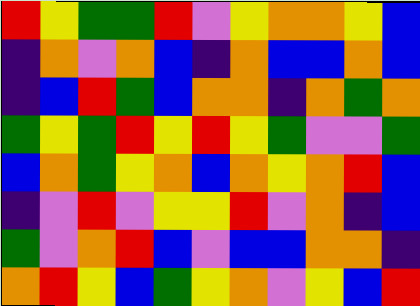[["red", "yellow", "green", "green", "red", "violet", "yellow", "orange", "orange", "yellow", "blue"], ["indigo", "orange", "violet", "orange", "blue", "indigo", "orange", "blue", "blue", "orange", "blue"], ["indigo", "blue", "red", "green", "blue", "orange", "orange", "indigo", "orange", "green", "orange"], ["green", "yellow", "green", "red", "yellow", "red", "yellow", "green", "violet", "violet", "green"], ["blue", "orange", "green", "yellow", "orange", "blue", "orange", "yellow", "orange", "red", "blue"], ["indigo", "violet", "red", "violet", "yellow", "yellow", "red", "violet", "orange", "indigo", "blue"], ["green", "violet", "orange", "red", "blue", "violet", "blue", "blue", "orange", "orange", "indigo"], ["orange", "red", "yellow", "blue", "green", "yellow", "orange", "violet", "yellow", "blue", "red"]]